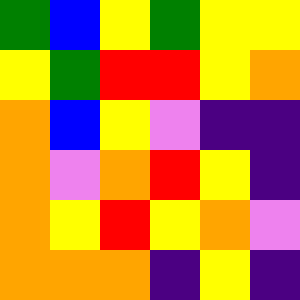[["green", "blue", "yellow", "green", "yellow", "yellow"], ["yellow", "green", "red", "red", "yellow", "orange"], ["orange", "blue", "yellow", "violet", "indigo", "indigo"], ["orange", "violet", "orange", "red", "yellow", "indigo"], ["orange", "yellow", "red", "yellow", "orange", "violet"], ["orange", "orange", "orange", "indigo", "yellow", "indigo"]]